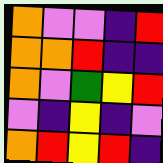[["orange", "violet", "violet", "indigo", "red"], ["orange", "orange", "red", "indigo", "indigo"], ["orange", "violet", "green", "yellow", "red"], ["violet", "indigo", "yellow", "indigo", "violet"], ["orange", "red", "yellow", "red", "indigo"]]